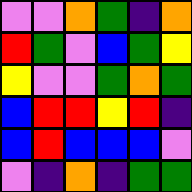[["violet", "violet", "orange", "green", "indigo", "orange"], ["red", "green", "violet", "blue", "green", "yellow"], ["yellow", "violet", "violet", "green", "orange", "green"], ["blue", "red", "red", "yellow", "red", "indigo"], ["blue", "red", "blue", "blue", "blue", "violet"], ["violet", "indigo", "orange", "indigo", "green", "green"]]